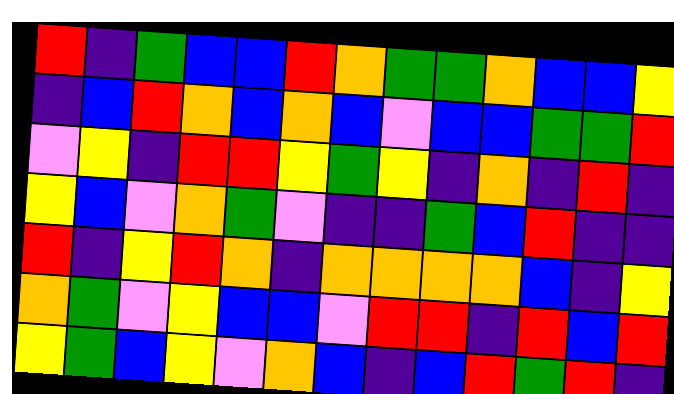[["red", "indigo", "green", "blue", "blue", "red", "orange", "green", "green", "orange", "blue", "blue", "yellow"], ["indigo", "blue", "red", "orange", "blue", "orange", "blue", "violet", "blue", "blue", "green", "green", "red"], ["violet", "yellow", "indigo", "red", "red", "yellow", "green", "yellow", "indigo", "orange", "indigo", "red", "indigo"], ["yellow", "blue", "violet", "orange", "green", "violet", "indigo", "indigo", "green", "blue", "red", "indigo", "indigo"], ["red", "indigo", "yellow", "red", "orange", "indigo", "orange", "orange", "orange", "orange", "blue", "indigo", "yellow"], ["orange", "green", "violet", "yellow", "blue", "blue", "violet", "red", "red", "indigo", "red", "blue", "red"], ["yellow", "green", "blue", "yellow", "violet", "orange", "blue", "indigo", "blue", "red", "green", "red", "indigo"]]